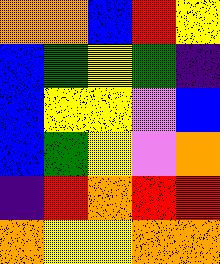[["orange", "orange", "blue", "red", "yellow"], ["blue", "green", "yellow", "green", "indigo"], ["blue", "yellow", "yellow", "violet", "blue"], ["blue", "green", "yellow", "violet", "orange"], ["indigo", "red", "orange", "red", "red"], ["orange", "yellow", "yellow", "orange", "orange"]]